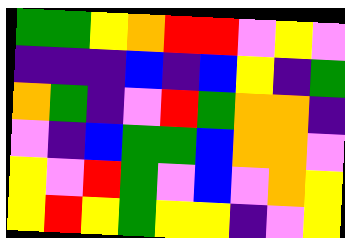[["green", "green", "yellow", "orange", "red", "red", "violet", "yellow", "violet"], ["indigo", "indigo", "indigo", "blue", "indigo", "blue", "yellow", "indigo", "green"], ["orange", "green", "indigo", "violet", "red", "green", "orange", "orange", "indigo"], ["violet", "indigo", "blue", "green", "green", "blue", "orange", "orange", "violet"], ["yellow", "violet", "red", "green", "violet", "blue", "violet", "orange", "yellow"], ["yellow", "red", "yellow", "green", "yellow", "yellow", "indigo", "violet", "yellow"]]